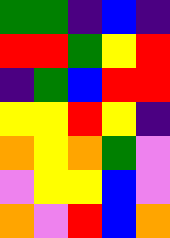[["green", "green", "indigo", "blue", "indigo"], ["red", "red", "green", "yellow", "red"], ["indigo", "green", "blue", "red", "red"], ["yellow", "yellow", "red", "yellow", "indigo"], ["orange", "yellow", "orange", "green", "violet"], ["violet", "yellow", "yellow", "blue", "violet"], ["orange", "violet", "red", "blue", "orange"]]